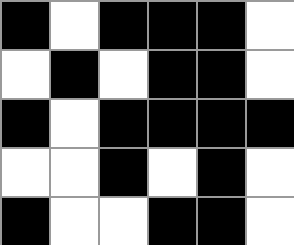[["black", "white", "black", "black", "black", "white"], ["white", "black", "white", "black", "black", "white"], ["black", "white", "black", "black", "black", "black"], ["white", "white", "black", "white", "black", "white"], ["black", "white", "white", "black", "black", "white"]]